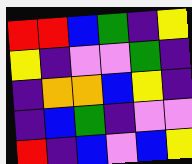[["red", "red", "blue", "green", "indigo", "yellow"], ["yellow", "indigo", "violet", "violet", "green", "indigo"], ["indigo", "orange", "orange", "blue", "yellow", "indigo"], ["indigo", "blue", "green", "indigo", "violet", "violet"], ["red", "indigo", "blue", "violet", "blue", "yellow"]]